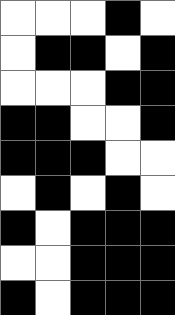[["white", "white", "white", "black", "white"], ["white", "black", "black", "white", "black"], ["white", "white", "white", "black", "black"], ["black", "black", "white", "white", "black"], ["black", "black", "black", "white", "white"], ["white", "black", "white", "black", "white"], ["black", "white", "black", "black", "black"], ["white", "white", "black", "black", "black"], ["black", "white", "black", "black", "black"]]